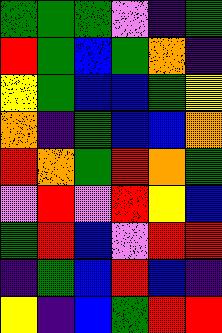[["green", "green", "green", "violet", "indigo", "green"], ["red", "green", "blue", "green", "orange", "indigo"], ["yellow", "green", "blue", "blue", "green", "yellow"], ["orange", "indigo", "green", "blue", "blue", "orange"], ["red", "orange", "green", "red", "orange", "green"], ["violet", "red", "violet", "red", "yellow", "blue"], ["green", "red", "blue", "violet", "red", "red"], ["indigo", "green", "blue", "red", "blue", "indigo"], ["yellow", "indigo", "blue", "green", "red", "red"]]